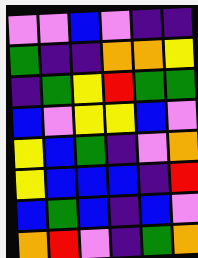[["violet", "violet", "blue", "violet", "indigo", "indigo"], ["green", "indigo", "indigo", "orange", "orange", "yellow"], ["indigo", "green", "yellow", "red", "green", "green"], ["blue", "violet", "yellow", "yellow", "blue", "violet"], ["yellow", "blue", "green", "indigo", "violet", "orange"], ["yellow", "blue", "blue", "blue", "indigo", "red"], ["blue", "green", "blue", "indigo", "blue", "violet"], ["orange", "red", "violet", "indigo", "green", "orange"]]